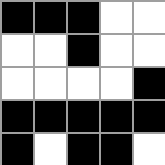[["black", "black", "black", "white", "white"], ["white", "white", "black", "white", "white"], ["white", "white", "white", "white", "black"], ["black", "black", "black", "black", "black"], ["black", "white", "black", "black", "white"]]